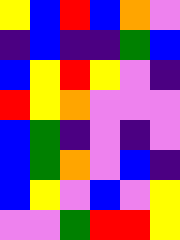[["yellow", "blue", "red", "blue", "orange", "violet"], ["indigo", "blue", "indigo", "indigo", "green", "blue"], ["blue", "yellow", "red", "yellow", "violet", "indigo"], ["red", "yellow", "orange", "violet", "violet", "violet"], ["blue", "green", "indigo", "violet", "indigo", "violet"], ["blue", "green", "orange", "violet", "blue", "indigo"], ["blue", "yellow", "violet", "blue", "violet", "yellow"], ["violet", "violet", "green", "red", "red", "yellow"]]